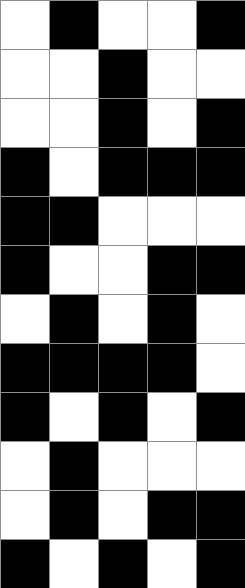[["white", "black", "white", "white", "black"], ["white", "white", "black", "white", "white"], ["white", "white", "black", "white", "black"], ["black", "white", "black", "black", "black"], ["black", "black", "white", "white", "white"], ["black", "white", "white", "black", "black"], ["white", "black", "white", "black", "white"], ["black", "black", "black", "black", "white"], ["black", "white", "black", "white", "black"], ["white", "black", "white", "white", "white"], ["white", "black", "white", "black", "black"], ["black", "white", "black", "white", "black"]]